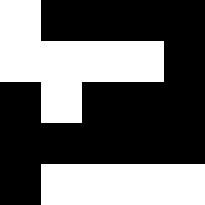[["white", "black", "black", "black", "black"], ["white", "white", "white", "white", "black"], ["black", "white", "black", "black", "black"], ["black", "black", "black", "black", "black"], ["black", "white", "white", "white", "white"]]